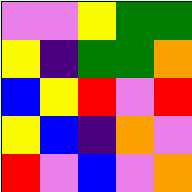[["violet", "violet", "yellow", "green", "green"], ["yellow", "indigo", "green", "green", "orange"], ["blue", "yellow", "red", "violet", "red"], ["yellow", "blue", "indigo", "orange", "violet"], ["red", "violet", "blue", "violet", "orange"]]